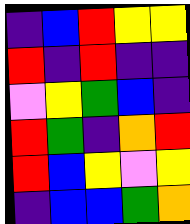[["indigo", "blue", "red", "yellow", "yellow"], ["red", "indigo", "red", "indigo", "indigo"], ["violet", "yellow", "green", "blue", "indigo"], ["red", "green", "indigo", "orange", "red"], ["red", "blue", "yellow", "violet", "yellow"], ["indigo", "blue", "blue", "green", "orange"]]